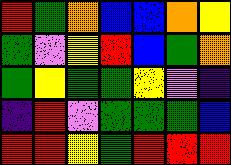[["red", "green", "orange", "blue", "blue", "orange", "yellow"], ["green", "violet", "yellow", "red", "blue", "green", "orange"], ["green", "yellow", "green", "green", "yellow", "violet", "indigo"], ["indigo", "red", "violet", "green", "green", "green", "blue"], ["red", "red", "yellow", "green", "red", "red", "red"]]